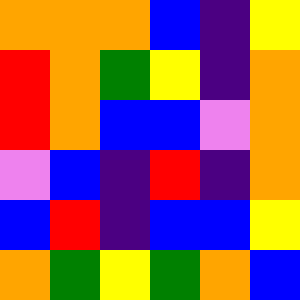[["orange", "orange", "orange", "blue", "indigo", "yellow"], ["red", "orange", "green", "yellow", "indigo", "orange"], ["red", "orange", "blue", "blue", "violet", "orange"], ["violet", "blue", "indigo", "red", "indigo", "orange"], ["blue", "red", "indigo", "blue", "blue", "yellow"], ["orange", "green", "yellow", "green", "orange", "blue"]]